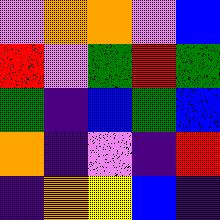[["violet", "orange", "orange", "violet", "blue"], ["red", "violet", "green", "red", "green"], ["green", "indigo", "blue", "green", "blue"], ["orange", "indigo", "violet", "indigo", "red"], ["indigo", "orange", "yellow", "blue", "indigo"]]